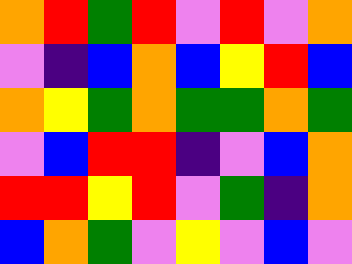[["orange", "red", "green", "red", "violet", "red", "violet", "orange"], ["violet", "indigo", "blue", "orange", "blue", "yellow", "red", "blue"], ["orange", "yellow", "green", "orange", "green", "green", "orange", "green"], ["violet", "blue", "red", "red", "indigo", "violet", "blue", "orange"], ["red", "red", "yellow", "red", "violet", "green", "indigo", "orange"], ["blue", "orange", "green", "violet", "yellow", "violet", "blue", "violet"]]